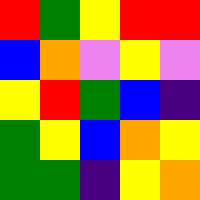[["red", "green", "yellow", "red", "red"], ["blue", "orange", "violet", "yellow", "violet"], ["yellow", "red", "green", "blue", "indigo"], ["green", "yellow", "blue", "orange", "yellow"], ["green", "green", "indigo", "yellow", "orange"]]